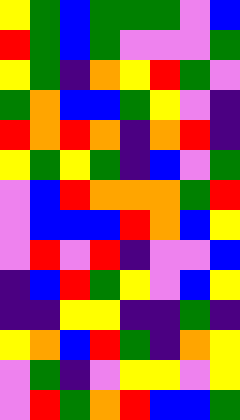[["yellow", "green", "blue", "green", "green", "green", "violet", "blue"], ["red", "green", "blue", "green", "violet", "violet", "violet", "green"], ["yellow", "green", "indigo", "orange", "yellow", "red", "green", "violet"], ["green", "orange", "blue", "blue", "green", "yellow", "violet", "indigo"], ["red", "orange", "red", "orange", "indigo", "orange", "red", "indigo"], ["yellow", "green", "yellow", "green", "indigo", "blue", "violet", "green"], ["violet", "blue", "red", "orange", "orange", "orange", "green", "red"], ["violet", "blue", "blue", "blue", "red", "orange", "blue", "yellow"], ["violet", "red", "violet", "red", "indigo", "violet", "violet", "blue"], ["indigo", "blue", "red", "green", "yellow", "violet", "blue", "yellow"], ["indigo", "indigo", "yellow", "yellow", "indigo", "indigo", "green", "indigo"], ["yellow", "orange", "blue", "red", "green", "indigo", "orange", "yellow"], ["violet", "green", "indigo", "violet", "yellow", "yellow", "violet", "yellow"], ["violet", "red", "green", "orange", "red", "blue", "blue", "green"]]